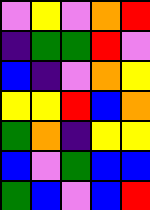[["violet", "yellow", "violet", "orange", "red"], ["indigo", "green", "green", "red", "violet"], ["blue", "indigo", "violet", "orange", "yellow"], ["yellow", "yellow", "red", "blue", "orange"], ["green", "orange", "indigo", "yellow", "yellow"], ["blue", "violet", "green", "blue", "blue"], ["green", "blue", "violet", "blue", "red"]]